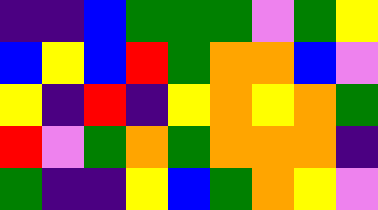[["indigo", "indigo", "blue", "green", "green", "green", "violet", "green", "yellow"], ["blue", "yellow", "blue", "red", "green", "orange", "orange", "blue", "violet"], ["yellow", "indigo", "red", "indigo", "yellow", "orange", "yellow", "orange", "green"], ["red", "violet", "green", "orange", "green", "orange", "orange", "orange", "indigo"], ["green", "indigo", "indigo", "yellow", "blue", "green", "orange", "yellow", "violet"]]